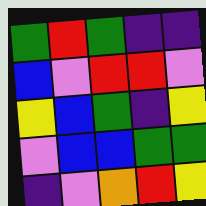[["green", "red", "green", "indigo", "indigo"], ["blue", "violet", "red", "red", "violet"], ["yellow", "blue", "green", "indigo", "yellow"], ["violet", "blue", "blue", "green", "green"], ["indigo", "violet", "orange", "red", "yellow"]]